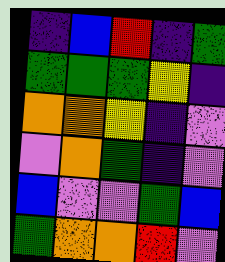[["indigo", "blue", "red", "indigo", "green"], ["green", "green", "green", "yellow", "indigo"], ["orange", "orange", "yellow", "indigo", "violet"], ["violet", "orange", "green", "indigo", "violet"], ["blue", "violet", "violet", "green", "blue"], ["green", "orange", "orange", "red", "violet"]]